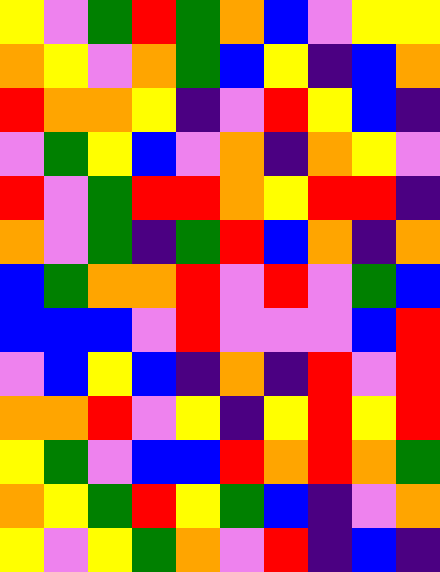[["yellow", "violet", "green", "red", "green", "orange", "blue", "violet", "yellow", "yellow"], ["orange", "yellow", "violet", "orange", "green", "blue", "yellow", "indigo", "blue", "orange"], ["red", "orange", "orange", "yellow", "indigo", "violet", "red", "yellow", "blue", "indigo"], ["violet", "green", "yellow", "blue", "violet", "orange", "indigo", "orange", "yellow", "violet"], ["red", "violet", "green", "red", "red", "orange", "yellow", "red", "red", "indigo"], ["orange", "violet", "green", "indigo", "green", "red", "blue", "orange", "indigo", "orange"], ["blue", "green", "orange", "orange", "red", "violet", "red", "violet", "green", "blue"], ["blue", "blue", "blue", "violet", "red", "violet", "violet", "violet", "blue", "red"], ["violet", "blue", "yellow", "blue", "indigo", "orange", "indigo", "red", "violet", "red"], ["orange", "orange", "red", "violet", "yellow", "indigo", "yellow", "red", "yellow", "red"], ["yellow", "green", "violet", "blue", "blue", "red", "orange", "red", "orange", "green"], ["orange", "yellow", "green", "red", "yellow", "green", "blue", "indigo", "violet", "orange"], ["yellow", "violet", "yellow", "green", "orange", "violet", "red", "indigo", "blue", "indigo"]]